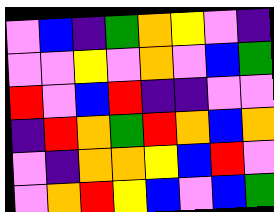[["violet", "blue", "indigo", "green", "orange", "yellow", "violet", "indigo"], ["violet", "violet", "yellow", "violet", "orange", "violet", "blue", "green"], ["red", "violet", "blue", "red", "indigo", "indigo", "violet", "violet"], ["indigo", "red", "orange", "green", "red", "orange", "blue", "orange"], ["violet", "indigo", "orange", "orange", "yellow", "blue", "red", "violet"], ["violet", "orange", "red", "yellow", "blue", "violet", "blue", "green"]]